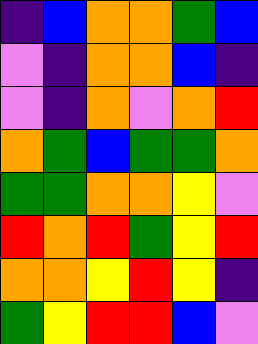[["indigo", "blue", "orange", "orange", "green", "blue"], ["violet", "indigo", "orange", "orange", "blue", "indigo"], ["violet", "indigo", "orange", "violet", "orange", "red"], ["orange", "green", "blue", "green", "green", "orange"], ["green", "green", "orange", "orange", "yellow", "violet"], ["red", "orange", "red", "green", "yellow", "red"], ["orange", "orange", "yellow", "red", "yellow", "indigo"], ["green", "yellow", "red", "red", "blue", "violet"]]